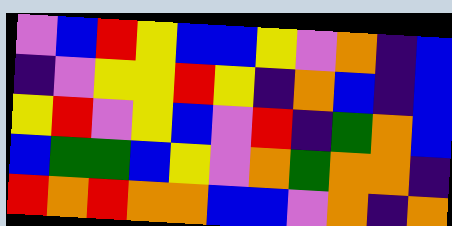[["violet", "blue", "red", "yellow", "blue", "blue", "yellow", "violet", "orange", "indigo", "blue"], ["indigo", "violet", "yellow", "yellow", "red", "yellow", "indigo", "orange", "blue", "indigo", "blue"], ["yellow", "red", "violet", "yellow", "blue", "violet", "red", "indigo", "green", "orange", "blue"], ["blue", "green", "green", "blue", "yellow", "violet", "orange", "green", "orange", "orange", "indigo"], ["red", "orange", "red", "orange", "orange", "blue", "blue", "violet", "orange", "indigo", "orange"]]